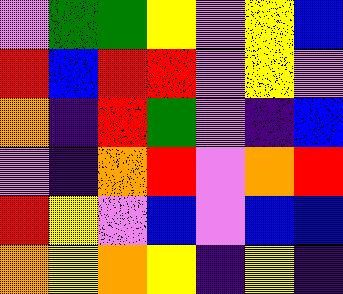[["violet", "green", "green", "yellow", "violet", "yellow", "blue"], ["red", "blue", "red", "red", "violet", "yellow", "violet"], ["orange", "indigo", "red", "green", "violet", "indigo", "blue"], ["violet", "indigo", "orange", "red", "violet", "orange", "red"], ["red", "yellow", "violet", "blue", "violet", "blue", "blue"], ["orange", "yellow", "orange", "yellow", "indigo", "yellow", "indigo"]]